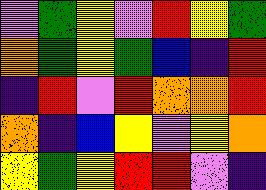[["violet", "green", "yellow", "violet", "red", "yellow", "green"], ["orange", "green", "yellow", "green", "blue", "indigo", "red"], ["indigo", "red", "violet", "red", "orange", "orange", "red"], ["orange", "indigo", "blue", "yellow", "violet", "yellow", "orange"], ["yellow", "green", "yellow", "red", "red", "violet", "indigo"]]